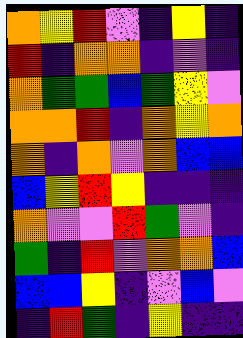[["orange", "yellow", "red", "violet", "indigo", "yellow", "indigo"], ["red", "indigo", "orange", "orange", "indigo", "violet", "indigo"], ["orange", "green", "green", "blue", "green", "yellow", "violet"], ["orange", "orange", "red", "indigo", "orange", "yellow", "orange"], ["orange", "indigo", "orange", "violet", "orange", "blue", "blue"], ["blue", "yellow", "red", "yellow", "indigo", "indigo", "indigo"], ["orange", "violet", "violet", "red", "green", "violet", "indigo"], ["green", "indigo", "red", "violet", "orange", "orange", "blue"], ["blue", "blue", "yellow", "indigo", "violet", "blue", "violet"], ["indigo", "red", "green", "indigo", "yellow", "indigo", "indigo"]]